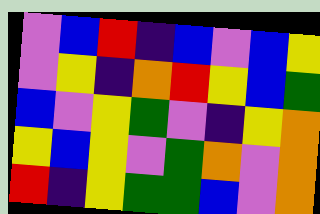[["violet", "blue", "red", "indigo", "blue", "violet", "blue", "yellow"], ["violet", "yellow", "indigo", "orange", "red", "yellow", "blue", "green"], ["blue", "violet", "yellow", "green", "violet", "indigo", "yellow", "orange"], ["yellow", "blue", "yellow", "violet", "green", "orange", "violet", "orange"], ["red", "indigo", "yellow", "green", "green", "blue", "violet", "orange"]]